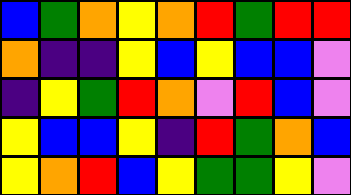[["blue", "green", "orange", "yellow", "orange", "red", "green", "red", "red"], ["orange", "indigo", "indigo", "yellow", "blue", "yellow", "blue", "blue", "violet"], ["indigo", "yellow", "green", "red", "orange", "violet", "red", "blue", "violet"], ["yellow", "blue", "blue", "yellow", "indigo", "red", "green", "orange", "blue"], ["yellow", "orange", "red", "blue", "yellow", "green", "green", "yellow", "violet"]]